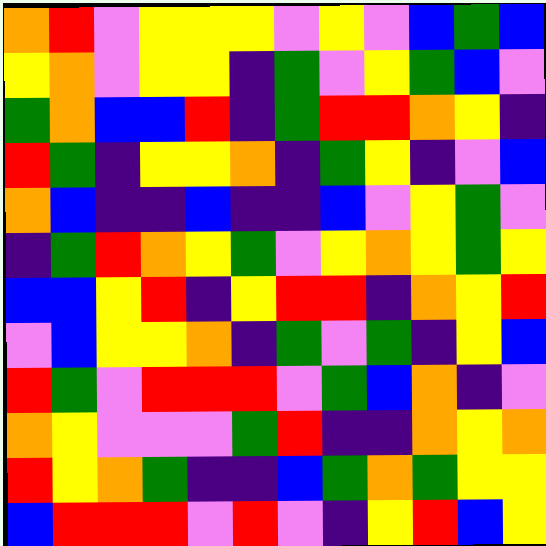[["orange", "red", "violet", "yellow", "yellow", "yellow", "violet", "yellow", "violet", "blue", "green", "blue"], ["yellow", "orange", "violet", "yellow", "yellow", "indigo", "green", "violet", "yellow", "green", "blue", "violet"], ["green", "orange", "blue", "blue", "red", "indigo", "green", "red", "red", "orange", "yellow", "indigo"], ["red", "green", "indigo", "yellow", "yellow", "orange", "indigo", "green", "yellow", "indigo", "violet", "blue"], ["orange", "blue", "indigo", "indigo", "blue", "indigo", "indigo", "blue", "violet", "yellow", "green", "violet"], ["indigo", "green", "red", "orange", "yellow", "green", "violet", "yellow", "orange", "yellow", "green", "yellow"], ["blue", "blue", "yellow", "red", "indigo", "yellow", "red", "red", "indigo", "orange", "yellow", "red"], ["violet", "blue", "yellow", "yellow", "orange", "indigo", "green", "violet", "green", "indigo", "yellow", "blue"], ["red", "green", "violet", "red", "red", "red", "violet", "green", "blue", "orange", "indigo", "violet"], ["orange", "yellow", "violet", "violet", "violet", "green", "red", "indigo", "indigo", "orange", "yellow", "orange"], ["red", "yellow", "orange", "green", "indigo", "indigo", "blue", "green", "orange", "green", "yellow", "yellow"], ["blue", "red", "red", "red", "violet", "red", "violet", "indigo", "yellow", "red", "blue", "yellow"]]